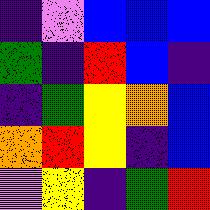[["indigo", "violet", "blue", "blue", "blue"], ["green", "indigo", "red", "blue", "indigo"], ["indigo", "green", "yellow", "orange", "blue"], ["orange", "red", "yellow", "indigo", "blue"], ["violet", "yellow", "indigo", "green", "red"]]